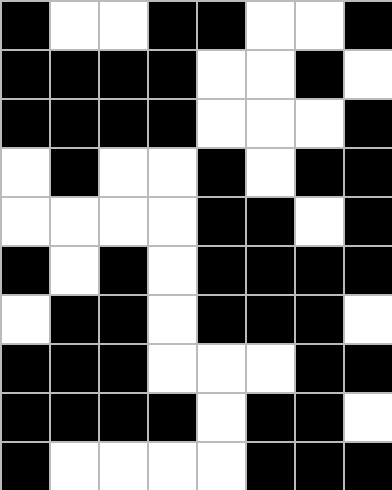[["black", "white", "white", "black", "black", "white", "white", "black"], ["black", "black", "black", "black", "white", "white", "black", "white"], ["black", "black", "black", "black", "white", "white", "white", "black"], ["white", "black", "white", "white", "black", "white", "black", "black"], ["white", "white", "white", "white", "black", "black", "white", "black"], ["black", "white", "black", "white", "black", "black", "black", "black"], ["white", "black", "black", "white", "black", "black", "black", "white"], ["black", "black", "black", "white", "white", "white", "black", "black"], ["black", "black", "black", "black", "white", "black", "black", "white"], ["black", "white", "white", "white", "white", "black", "black", "black"]]